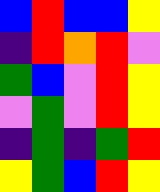[["blue", "red", "blue", "blue", "yellow"], ["indigo", "red", "orange", "red", "violet"], ["green", "blue", "violet", "red", "yellow"], ["violet", "green", "violet", "red", "yellow"], ["indigo", "green", "indigo", "green", "red"], ["yellow", "green", "blue", "red", "yellow"]]